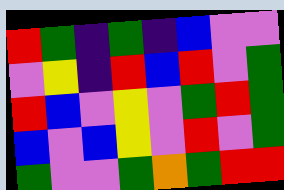[["red", "green", "indigo", "green", "indigo", "blue", "violet", "violet"], ["violet", "yellow", "indigo", "red", "blue", "red", "violet", "green"], ["red", "blue", "violet", "yellow", "violet", "green", "red", "green"], ["blue", "violet", "blue", "yellow", "violet", "red", "violet", "green"], ["green", "violet", "violet", "green", "orange", "green", "red", "red"]]